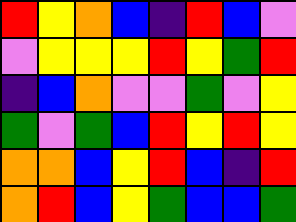[["red", "yellow", "orange", "blue", "indigo", "red", "blue", "violet"], ["violet", "yellow", "yellow", "yellow", "red", "yellow", "green", "red"], ["indigo", "blue", "orange", "violet", "violet", "green", "violet", "yellow"], ["green", "violet", "green", "blue", "red", "yellow", "red", "yellow"], ["orange", "orange", "blue", "yellow", "red", "blue", "indigo", "red"], ["orange", "red", "blue", "yellow", "green", "blue", "blue", "green"]]